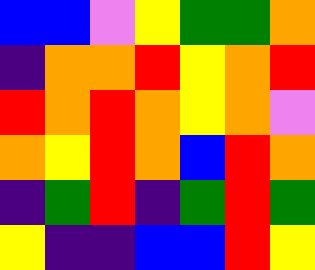[["blue", "blue", "violet", "yellow", "green", "green", "orange"], ["indigo", "orange", "orange", "red", "yellow", "orange", "red"], ["red", "orange", "red", "orange", "yellow", "orange", "violet"], ["orange", "yellow", "red", "orange", "blue", "red", "orange"], ["indigo", "green", "red", "indigo", "green", "red", "green"], ["yellow", "indigo", "indigo", "blue", "blue", "red", "yellow"]]